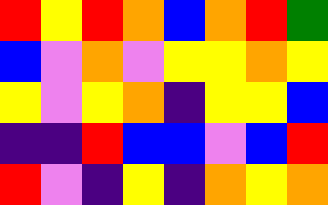[["red", "yellow", "red", "orange", "blue", "orange", "red", "green"], ["blue", "violet", "orange", "violet", "yellow", "yellow", "orange", "yellow"], ["yellow", "violet", "yellow", "orange", "indigo", "yellow", "yellow", "blue"], ["indigo", "indigo", "red", "blue", "blue", "violet", "blue", "red"], ["red", "violet", "indigo", "yellow", "indigo", "orange", "yellow", "orange"]]